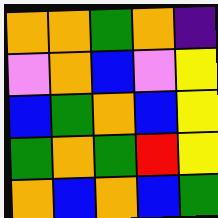[["orange", "orange", "green", "orange", "indigo"], ["violet", "orange", "blue", "violet", "yellow"], ["blue", "green", "orange", "blue", "yellow"], ["green", "orange", "green", "red", "yellow"], ["orange", "blue", "orange", "blue", "green"]]